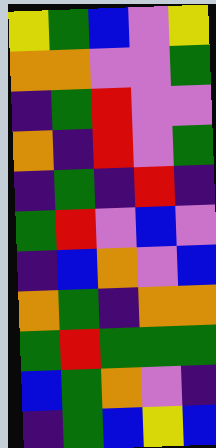[["yellow", "green", "blue", "violet", "yellow"], ["orange", "orange", "violet", "violet", "green"], ["indigo", "green", "red", "violet", "violet"], ["orange", "indigo", "red", "violet", "green"], ["indigo", "green", "indigo", "red", "indigo"], ["green", "red", "violet", "blue", "violet"], ["indigo", "blue", "orange", "violet", "blue"], ["orange", "green", "indigo", "orange", "orange"], ["green", "red", "green", "green", "green"], ["blue", "green", "orange", "violet", "indigo"], ["indigo", "green", "blue", "yellow", "blue"]]